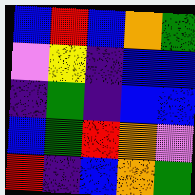[["blue", "red", "blue", "orange", "green"], ["violet", "yellow", "indigo", "blue", "blue"], ["indigo", "green", "indigo", "blue", "blue"], ["blue", "green", "red", "orange", "violet"], ["red", "indigo", "blue", "orange", "green"]]